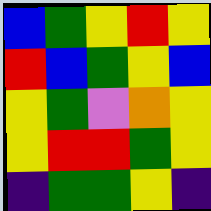[["blue", "green", "yellow", "red", "yellow"], ["red", "blue", "green", "yellow", "blue"], ["yellow", "green", "violet", "orange", "yellow"], ["yellow", "red", "red", "green", "yellow"], ["indigo", "green", "green", "yellow", "indigo"]]